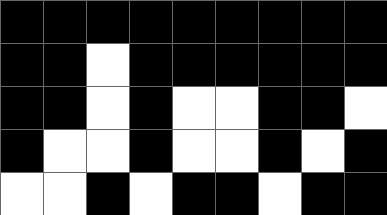[["black", "black", "black", "black", "black", "black", "black", "black", "black"], ["black", "black", "white", "black", "black", "black", "black", "black", "black"], ["black", "black", "white", "black", "white", "white", "black", "black", "white"], ["black", "white", "white", "black", "white", "white", "black", "white", "black"], ["white", "white", "black", "white", "black", "black", "white", "black", "black"]]